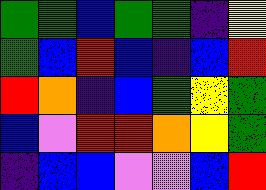[["green", "green", "blue", "green", "green", "indigo", "yellow"], ["green", "blue", "red", "blue", "indigo", "blue", "red"], ["red", "orange", "indigo", "blue", "green", "yellow", "green"], ["blue", "violet", "red", "red", "orange", "yellow", "green"], ["indigo", "blue", "blue", "violet", "violet", "blue", "red"]]